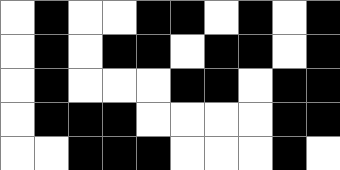[["white", "black", "white", "white", "black", "black", "white", "black", "white", "black"], ["white", "black", "white", "black", "black", "white", "black", "black", "white", "black"], ["white", "black", "white", "white", "white", "black", "black", "white", "black", "black"], ["white", "black", "black", "black", "white", "white", "white", "white", "black", "black"], ["white", "white", "black", "black", "black", "white", "white", "white", "black", "white"]]